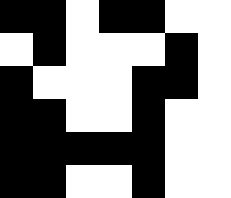[["black", "black", "white", "black", "black", "white", "white"], ["white", "black", "white", "white", "white", "black", "white"], ["black", "white", "white", "white", "black", "black", "white"], ["black", "black", "white", "white", "black", "white", "white"], ["black", "black", "black", "black", "black", "white", "white"], ["black", "black", "white", "white", "black", "white", "white"]]